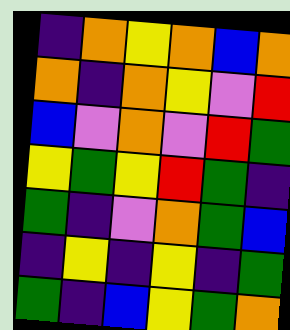[["indigo", "orange", "yellow", "orange", "blue", "orange"], ["orange", "indigo", "orange", "yellow", "violet", "red"], ["blue", "violet", "orange", "violet", "red", "green"], ["yellow", "green", "yellow", "red", "green", "indigo"], ["green", "indigo", "violet", "orange", "green", "blue"], ["indigo", "yellow", "indigo", "yellow", "indigo", "green"], ["green", "indigo", "blue", "yellow", "green", "orange"]]